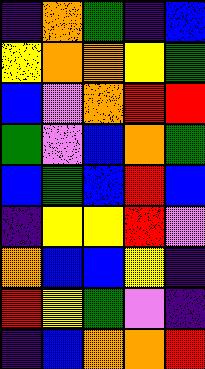[["indigo", "orange", "green", "indigo", "blue"], ["yellow", "orange", "orange", "yellow", "green"], ["blue", "violet", "orange", "red", "red"], ["green", "violet", "blue", "orange", "green"], ["blue", "green", "blue", "red", "blue"], ["indigo", "yellow", "yellow", "red", "violet"], ["orange", "blue", "blue", "yellow", "indigo"], ["red", "yellow", "green", "violet", "indigo"], ["indigo", "blue", "orange", "orange", "red"]]